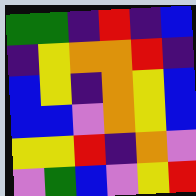[["green", "green", "indigo", "red", "indigo", "blue"], ["indigo", "yellow", "orange", "orange", "red", "indigo"], ["blue", "yellow", "indigo", "orange", "yellow", "blue"], ["blue", "blue", "violet", "orange", "yellow", "blue"], ["yellow", "yellow", "red", "indigo", "orange", "violet"], ["violet", "green", "blue", "violet", "yellow", "red"]]